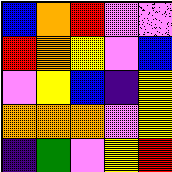[["blue", "orange", "red", "violet", "violet"], ["red", "orange", "yellow", "violet", "blue"], ["violet", "yellow", "blue", "indigo", "yellow"], ["orange", "orange", "orange", "violet", "yellow"], ["indigo", "green", "violet", "yellow", "red"]]